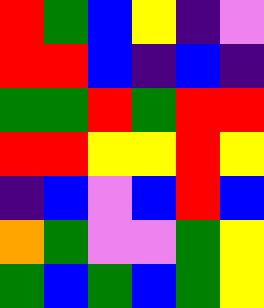[["red", "green", "blue", "yellow", "indigo", "violet"], ["red", "red", "blue", "indigo", "blue", "indigo"], ["green", "green", "red", "green", "red", "red"], ["red", "red", "yellow", "yellow", "red", "yellow"], ["indigo", "blue", "violet", "blue", "red", "blue"], ["orange", "green", "violet", "violet", "green", "yellow"], ["green", "blue", "green", "blue", "green", "yellow"]]